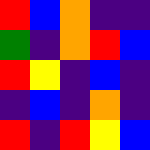[["red", "blue", "orange", "indigo", "indigo"], ["green", "indigo", "orange", "red", "blue"], ["red", "yellow", "indigo", "blue", "indigo"], ["indigo", "blue", "indigo", "orange", "indigo"], ["red", "indigo", "red", "yellow", "blue"]]